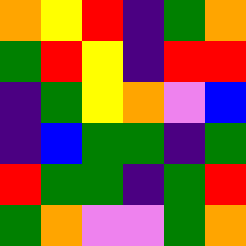[["orange", "yellow", "red", "indigo", "green", "orange"], ["green", "red", "yellow", "indigo", "red", "red"], ["indigo", "green", "yellow", "orange", "violet", "blue"], ["indigo", "blue", "green", "green", "indigo", "green"], ["red", "green", "green", "indigo", "green", "red"], ["green", "orange", "violet", "violet", "green", "orange"]]